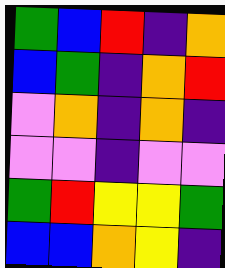[["green", "blue", "red", "indigo", "orange"], ["blue", "green", "indigo", "orange", "red"], ["violet", "orange", "indigo", "orange", "indigo"], ["violet", "violet", "indigo", "violet", "violet"], ["green", "red", "yellow", "yellow", "green"], ["blue", "blue", "orange", "yellow", "indigo"]]